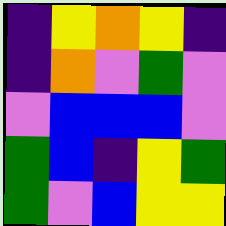[["indigo", "yellow", "orange", "yellow", "indigo"], ["indigo", "orange", "violet", "green", "violet"], ["violet", "blue", "blue", "blue", "violet"], ["green", "blue", "indigo", "yellow", "green"], ["green", "violet", "blue", "yellow", "yellow"]]